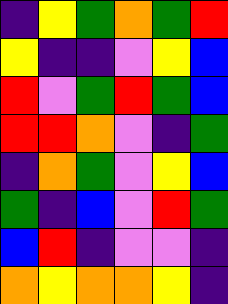[["indigo", "yellow", "green", "orange", "green", "red"], ["yellow", "indigo", "indigo", "violet", "yellow", "blue"], ["red", "violet", "green", "red", "green", "blue"], ["red", "red", "orange", "violet", "indigo", "green"], ["indigo", "orange", "green", "violet", "yellow", "blue"], ["green", "indigo", "blue", "violet", "red", "green"], ["blue", "red", "indigo", "violet", "violet", "indigo"], ["orange", "yellow", "orange", "orange", "yellow", "indigo"]]